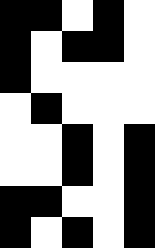[["black", "black", "white", "black", "white"], ["black", "white", "black", "black", "white"], ["black", "white", "white", "white", "white"], ["white", "black", "white", "white", "white"], ["white", "white", "black", "white", "black"], ["white", "white", "black", "white", "black"], ["black", "black", "white", "white", "black"], ["black", "white", "black", "white", "black"]]